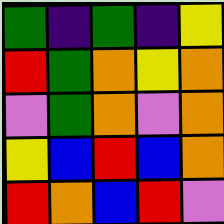[["green", "indigo", "green", "indigo", "yellow"], ["red", "green", "orange", "yellow", "orange"], ["violet", "green", "orange", "violet", "orange"], ["yellow", "blue", "red", "blue", "orange"], ["red", "orange", "blue", "red", "violet"]]